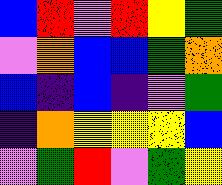[["blue", "red", "violet", "red", "yellow", "green"], ["violet", "orange", "blue", "blue", "green", "orange"], ["blue", "indigo", "blue", "indigo", "violet", "green"], ["indigo", "orange", "yellow", "yellow", "yellow", "blue"], ["violet", "green", "red", "violet", "green", "yellow"]]